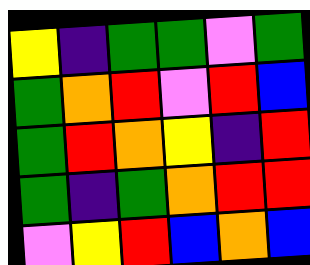[["yellow", "indigo", "green", "green", "violet", "green"], ["green", "orange", "red", "violet", "red", "blue"], ["green", "red", "orange", "yellow", "indigo", "red"], ["green", "indigo", "green", "orange", "red", "red"], ["violet", "yellow", "red", "blue", "orange", "blue"]]